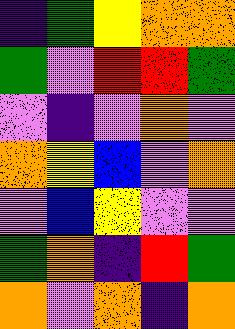[["indigo", "green", "yellow", "orange", "orange"], ["green", "violet", "red", "red", "green"], ["violet", "indigo", "violet", "orange", "violet"], ["orange", "yellow", "blue", "violet", "orange"], ["violet", "blue", "yellow", "violet", "violet"], ["green", "orange", "indigo", "red", "green"], ["orange", "violet", "orange", "indigo", "orange"]]